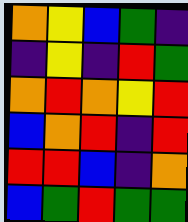[["orange", "yellow", "blue", "green", "indigo"], ["indigo", "yellow", "indigo", "red", "green"], ["orange", "red", "orange", "yellow", "red"], ["blue", "orange", "red", "indigo", "red"], ["red", "red", "blue", "indigo", "orange"], ["blue", "green", "red", "green", "green"]]